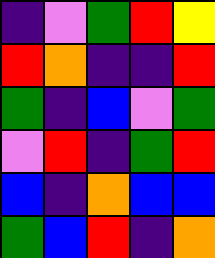[["indigo", "violet", "green", "red", "yellow"], ["red", "orange", "indigo", "indigo", "red"], ["green", "indigo", "blue", "violet", "green"], ["violet", "red", "indigo", "green", "red"], ["blue", "indigo", "orange", "blue", "blue"], ["green", "blue", "red", "indigo", "orange"]]